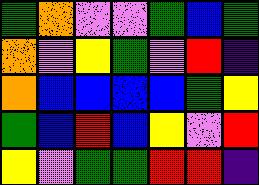[["green", "orange", "violet", "violet", "green", "blue", "green"], ["orange", "violet", "yellow", "green", "violet", "red", "indigo"], ["orange", "blue", "blue", "blue", "blue", "green", "yellow"], ["green", "blue", "red", "blue", "yellow", "violet", "red"], ["yellow", "violet", "green", "green", "red", "red", "indigo"]]